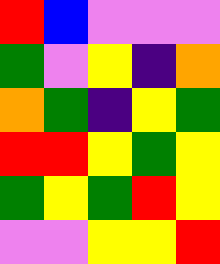[["red", "blue", "violet", "violet", "violet"], ["green", "violet", "yellow", "indigo", "orange"], ["orange", "green", "indigo", "yellow", "green"], ["red", "red", "yellow", "green", "yellow"], ["green", "yellow", "green", "red", "yellow"], ["violet", "violet", "yellow", "yellow", "red"]]